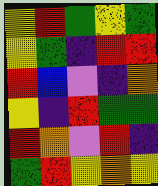[["yellow", "red", "green", "yellow", "green"], ["yellow", "green", "indigo", "red", "red"], ["red", "blue", "violet", "indigo", "orange"], ["yellow", "indigo", "red", "green", "green"], ["red", "orange", "violet", "red", "indigo"], ["green", "red", "yellow", "orange", "yellow"]]